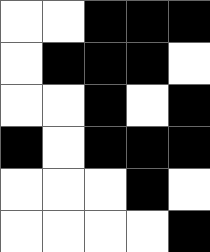[["white", "white", "black", "black", "black"], ["white", "black", "black", "black", "white"], ["white", "white", "black", "white", "black"], ["black", "white", "black", "black", "black"], ["white", "white", "white", "black", "white"], ["white", "white", "white", "white", "black"]]